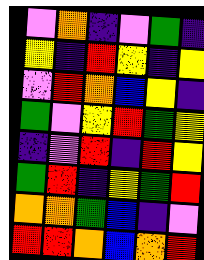[["violet", "orange", "indigo", "violet", "green", "indigo"], ["yellow", "indigo", "red", "yellow", "indigo", "yellow"], ["violet", "red", "orange", "blue", "yellow", "indigo"], ["green", "violet", "yellow", "red", "green", "yellow"], ["indigo", "violet", "red", "indigo", "red", "yellow"], ["green", "red", "indigo", "yellow", "green", "red"], ["orange", "orange", "green", "blue", "indigo", "violet"], ["red", "red", "orange", "blue", "orange", "red"]]